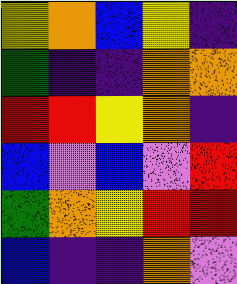[["yellow", "orange", "blue", "yellow", "indigo"], ["green", "indigo", "indigo", "orange", "orange"], ["red", "red", "yellow", "orange", "indigo"], ["blue", "violet", "blue", "violet", "red"], ["green", "orange", "yellow", "red", "red"], ["blue", "indigo", "indigo", "orange", "violet"]]